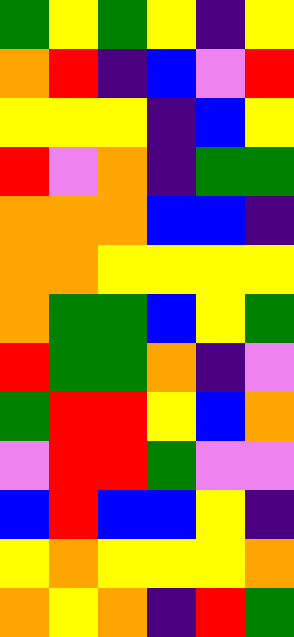[["green", "yellow", "green", "yellow", "indigo", "yellow"], ["orange", "red", "indigo", "blue", "violet", "red"], ["yellow", "yellow", "yellow", "indigo", "blue", "yellow"], ["red", "violet", "orange", "indigo", "green", "green"], ["orange", "orange", "orange", "blue", "blue", "indigo"], ["orange", "orange", "yellow", "yellow", "yellow", "yellow"], ["orange", "green", "green", "blue", "yellow", "green"], ["red", "green", "green", "orange", "indigo", "violet"], ["green", "red", "red", "yellow", "blue", "orange"], ["violet", "red", "red", "green", "violet", "violet"], ["blue", "red", "blue", "blue", "yellow", "indigo"], ["yellow", "orange", "yellow", "yellow", "yellow", "orange"], ["orange", "yellow", "orange", "indigo", "red", "green"]]